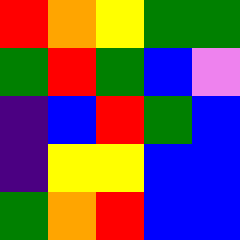[["red", "orange", "yellow", "green", "green"], ["green", "red", "green", "blue", "violet"], ["indigo", "blue", "red", "green", "blue"], ["indigo", "yellow", "yellow", "blue", "blue"], ["green", "orange", "red", "blue", "blue"]]